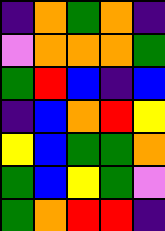[["indigo", "orange", "green", "orange", "indigo"], ["violet", "orange", "orange", "orange", "green"], ["green", "red", "blue", "indigo", "blue"], ["indigo", "blue", "orange", "red", "yellow"], ["yellow", "blue", "green", "green", "orange"], ["green", "blue", "yellow", "green", "violet"], ["green", "orange", "red", "red", "indigo"]]